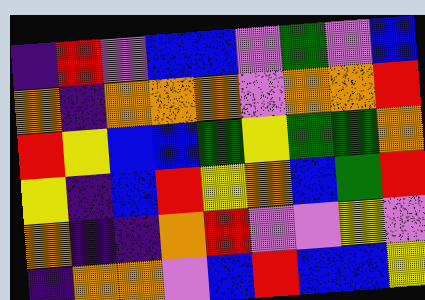[["indigo", "red", "violet", "blue", "blue", "violet", "green", "violet", "blue"], ["orange", "indigo", "orange", "orange", "orange", "violet", "orange", "orange", "red"], ["red", "yellow", "blue", "blue", "green", "yellow", "green", "green", "orange"], ["yellow", "indigo", "blue", "red", "yellow", "orange", "blue", "green", "red"], ["orange", "indigo", "indigo", "orange", "red", "violet", "violet", "yellow", "violet"], ["indigo", "orange", "orange", "violet", "blue", "red", "blue", "blue", "yellow"]]